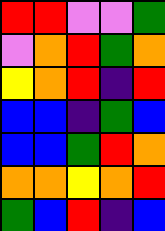[["red", "red", "violet", "violet", "green"], ["violet", "orange", "red", "green", "orange"], ["yellow", "orange", "red", "indigo", "red"], ["blue", "blue", "indigo", "green", "blue"], ["blue", "blue", "green", "red", "orange"], ["orange", "orange", "yellow", "orange", "red"], ["green", "blue", "red", "indigo", "blue"]]